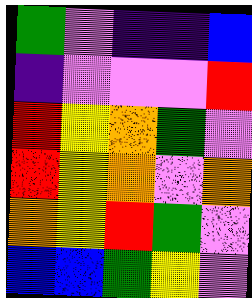[["green", "violet", "indigo", "indigo", "blue"], ["indigo", "violet", "violet", "violet", "red"], ["red", "yellow", "orange", "green", "violet"], ["red", "yellow", "orange", "violet", "orange"], ["orange", "yellow", "red", "green", "violet"], ["blue", "blue", "green", "yellow", "violet"]]